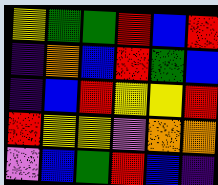[["yellow", "green", "green", "red", "blue", "red"], ["indigo", "orange", "blue", "red", "green", "blue"], ["indigo", "blue", "red", "yellow", "yellow", "red"], ["red", "yellow", "yellow", "violet", "orange", "orange"], ["violet", "blue", "green", "red", "blue", "indigo"]]